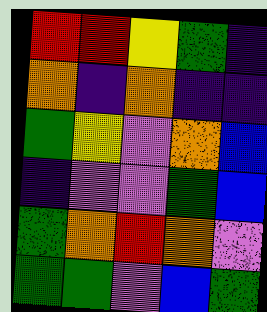[["red", "red", "yellow", "green", "indigo"], ["orange", "indigo", "orange", "indigo", "indigo"], ["green", "yellow", "violet", "orange", "blue"], ["indigo", "violet", "violet", "green", "blue"], ["green", "orange", "red", "orange", "violet"], ["green", "green", "violet", "blue", "green"]]